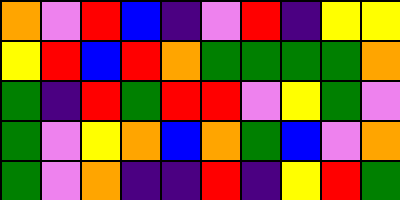[["orange", "violet", "red", "blue", "indigo", "violet", "red", "indigo", "yellow", "yellow"], ["yellow", "red", "blue", "red", "orange", "green", "green", "green", "green", "orange"], ["green", "indigo", "red", "green", "red", "red", "violet", "yellow", "green", "violet"], ["green", "violet", "yellow", "orange", "blue", "orange", "green", "blue", "violet", "orange"], ["green", "violet", "orange", "indigo", "indigo", "red", "indigo", "yellow", "red", "green"]]